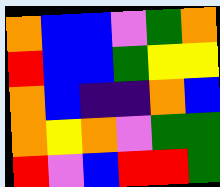[["orange", "blue", "blue", "violet", "green", "orange"], ["red", "blue", "blue", "green", "yellow", "yellow"], ["orange", "blue", "indigo", "indigo", "orange", "blue"], ["orange", "yellow", "orange", "violet", "green", "green"], ["red", "violet", "blue", "red", "red", "green"]]